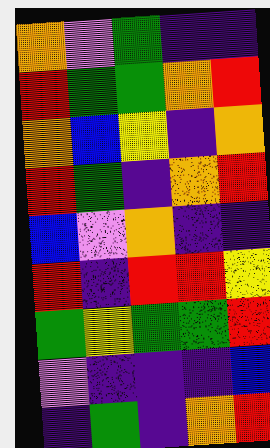[["orange", "violet", "green", "indigo", "indigo"], ["red", "green", "green", "orange", "red"], ["orange", "blue", "yellow", "indigo", "orange"], ["red", "green", "indigo", "orange", "red"], ["blue", "violet", "orange", "indigo", "indigo"], ["red", "indigo", "red", "red", "yellow"], ["green", "yellow", "green", "green", "red"], ["violet", "indigo", "indigo", "indigo", "blue"], ["indigo", "green", "indigo", "orange", "red"]]